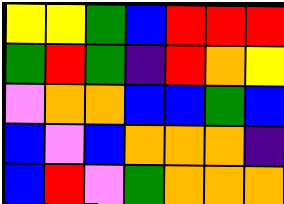[["yellow", "yellow", "green", "blue", "red", "red", "red"], ["green", "red", "green", "indigo", "red", "orange", "yellow"], ["violet", "orange", "orange", "blue", "blue", "green", "blue"], ["blue", "violet", "blue", "orange", "orange", "orange", "indigo"], ["blue", "red", "violet", "green", "orange", "orange", "orange"]]